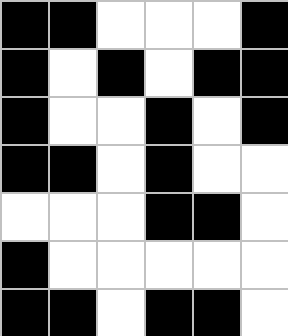[["black", "black", "white", "white", "white", "black"], ["black", "white", "black", "white", "black", "black"], ["black", "white", "white", "black", "white", "black"], ["black", "black", "white", "black", "white", "white"], ["white", "white", "white", "black", "black", "white"], ["black", "white", "white", "white", "white", "white"], ["black", "black", "white", "black", "black", "white"]]